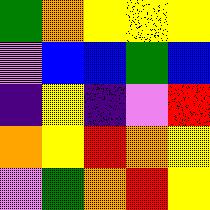[["green", "orange", "yellow", "yellow", "yellow"], ["violet", "blue", "blue", "green", "blue"], ["indigo", "yellow", "indigo", "violet", "red"], ["orange", "yellow", "red", "orange", "yellow"], ["violet", "green", "orange", "red", "yellow"]]